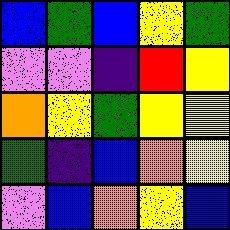[["blue", "green", "blue", "yellow", "green"], ["violet", "violet", "indigo", "red", "yellow"], ["orange", "yellow", "green", "yellow", "yellow"], ["green", "indigo", "blue", "orange", "yellow"], ["violet", "blue", "orange", "yellow", "blue"]]